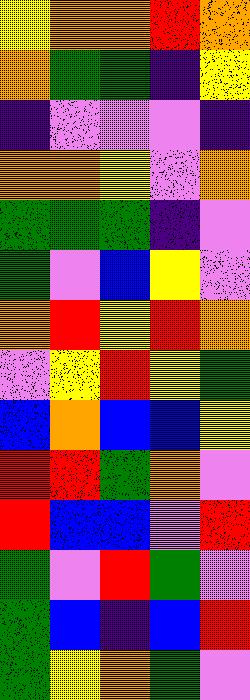[["yellow", "orange", "orange", "red", "orange"], ["orange", "green", "green", "indigo", "yellow"], ["indigo", "violet", "violet", "violet", "indigo"], ["orange", "orange", "yellow", "violet", "orange"], ["green", "green", "green", "indigo", "violet"], ["green", "violet", "blue", "yellow", "violet"], ["orange", "red", "yellow", "red", "orange"], ["violet", "yellow", "red", "yellow", "green"], ["blue", "orange", "blue", "blue", "yellow"], ["red", "red", "green", "orange", "violet"], ["red", "blue", "blue", "violet", "red"], ["green", "violet", "red", "green", "violet"], ["green", "blue", "indigo", "blue", "red"], ["green", "yellow", "orange", "green", "violet"]]